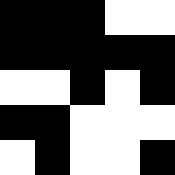[["black", "black", "black", "white", "white"], ["black", "black", "black", "black", "black"], ["white", "white", "black", "white", "black"], ["black", "black", "white", "white", "white"], ["white", "black", "white", "white", "black"]]